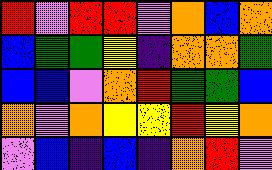[["red", "violet", "red", "red", "violet", "orange", "blue", "orange"], ["blue", "green", "green", "yellow", "indigo", "orange", "orange", "green"], ["blue", "blue", "violet", "orange", "red", "green", "green", "blue"], ["orange", "violet", "orange", "yellow", "yellow", "red", "yellow", "orange"], ["violet", "blue", "indigo", "blue", "indigo", "orange", "red", "violet"]]